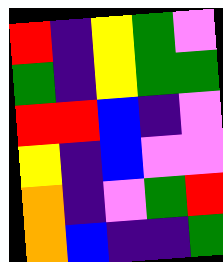[["red", "indigo", "yellow", "green", "violet"], ["green", "indigo", "yellow", "green", "green"], ["red", "red", "blue", "indigo", "violet"], ["yellow", "indigo", "blue", "violet", "violet"], ["orange", "indigo", "violet", "green", "red"], ["orange", "blue", "indigo", "indigo", "green"]]